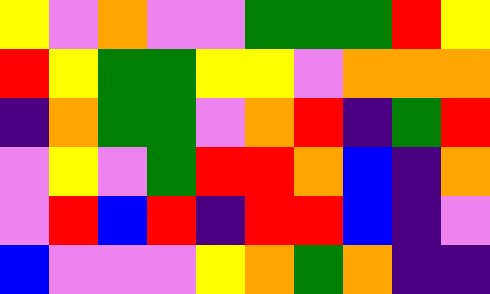[["yellow", "violet", "orange", "violet", "violet", "green", "green", "green", "red", "yellow"], ["red", "yellow", "green", "green", "yellow", "yellow", "violet", "orange", "orange", "orange"], ["indigo", "orange", "green", "green", "violet", "orange", "red", "indigo", "green", "red"], ["violet", "yellow", "violet", "green", "red", "red", "orange", "blue", "indigo", "orange"], ["violet", "red", "blue", "red", "indigo", "red", "red", "blue", "indigo", "violet"], ["blue", "violet", "violet", "violet", "yellow", "orange", "green", "orange", "indigo", "indigo"]]